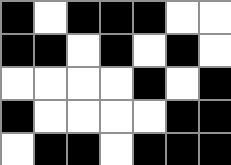[["black", "white", "black", "black", "black", "white", "white"], ["black", "black", "white", "black", "white", "black", "white"], ["white", "white", "white", "white", "black", "white", "black"], ["black", "white", "white", "white", "white", "black", "black"], ["white", "black", "black", "white", "black", "black", "black"]]